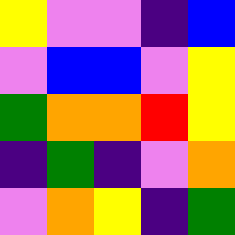[["yellow", "violet", "violet", "indigo", "blue"], ["violet", "blue", "blue", "violet", "yellow"], ["green", "orange", "orange", "red", "yellow"], ["indigo", "green", "indigo", "violet", "orange"], ["violet", "orange", "yellow", "indigo", "green"]]